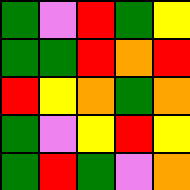[["green", "violet", "red", "green", "yellow"], ["green", "green", "red", "orange", "red"], ["red", "yellow", "orange", "green", "orange"], ["green", "violet", "yellow", "red", "yellow"], ["green", "red", "green", "violet", "orange"]]